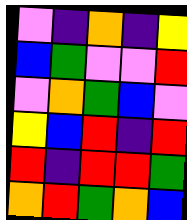[["violet", "indigo", "orange", "indigo", "yellow"], ["blue", "green", "violet", "violet", "red"], ["violet", "orange", "green", "blue", "violet"], ["yellow", "blue", "red", "indigo", "red"], ["red", "indigo", "red", "red", "green"], ["orange", "red", "green", "orange", "blue"]]